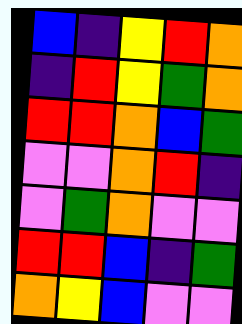[["blue", "indigo", "yellow", "red", "orange"], ["indigo", "red", "yellow", "green", "orange"], ["red", "red", "orange", "blue", "green"], ["violet", "violet", "orange", "red", "indigo"], ["violet", "green", "orange", "violet", "violet"], ["red", "red", "blue", "indigo", "green"], ["orange", "yellow", "blue", "violet", "violet"]]